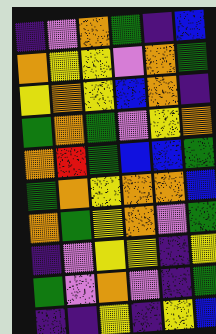[["indigo", "violet", "orange", "green", "indigo", "blue"], ["orange", "yellow", "yellow", "violet", "orange", "green"], ["yellow", "orange", "yellow", "blue", "orange", "indigo"], ["green", "orange", "green", "violet", "yellow", "orange"], ["orange", "red", "green", "blue", "blue", "green"], ["green", "orange", "yellow", "orange", "orange", "blue"], ["orange", "green", "yellow", "orange", "violet", "green"], ["indigo", "violet", "yellow", "yellow", "indigo", "yellow"], ["green", "violet", "orange", "violet", "indigo", "green"], ["indigo", "indigo", "yellow", "indigo", "yellow", "blue"]]